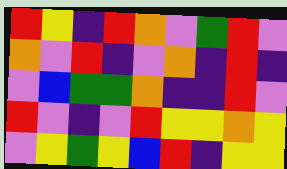[["red", "yellow", "indigo", "red", "orange", "violet", "green", "red", "violet"], ["orange", "violet", "red", "indigo", "violet", "orange", "indigo", "red", "indigo"], ["violet", "blue", "green", "green", "orange", "indigo", "indigo", "red", "violet"], ["red", "violet", "indigo", "violet", "red", "yellow", "yellow", "orange", "yellow"], ["violet", "yellow", "green", "yellow", "blue", "red", "indigo", "yellow", "yellow"]]